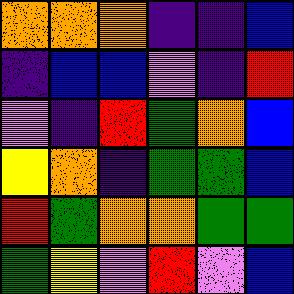[["orange", "orange", "orange", "indigo", "indigo", "blue"], ["indigo", "blue", "blue", "violet", "indigo", "red"], ["violet", "indigo", "red", "green", "orange", "blue"], ["yellow", "orange", "indigo", "green", "green", "blue"], ["red", "green", "orange", "orange", "green", "green"], ["green", "yellow", "violet", "red", "violet", "blue"]]